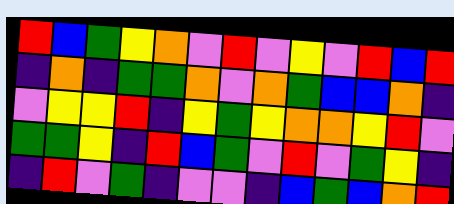[["red", "blue", "green", "yellow", "orange", "violet", "red", "violet", "yellow", "violet", "red", "blue", "red"], ["indigo", "orange", "indigo", "green", "green", "orange", "violet", "orange", "green", "blue", "blue", "orange", "indigo"], ["violet", "yellow", "yellow", "red", "indigo", "yellow", "green", "yellow", "orange", "orange", "yellow", "red", "violet"], ["green", "green", "yellow", "indigo", "red", "blue", "green", "violet", "red", "violet", "green", "yellow", "indigo"], ["indigo", "red", "violet", "green", "indigo", "violet", "violet", "indigo", "blue", "green", "blue", "orange", "red"]]